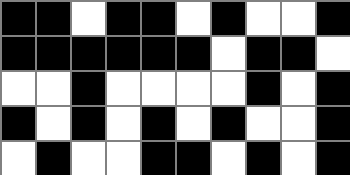[["black", "black", "white", "black", "black", "white", "black", "white", "white", "black"], ["black", "black", "black", "black", "black", "black", "white", "black", "black", "white"], ["white", "white", "black", "white", "white", "white", "white", "black", "white", "black"], ["black", "white", "black", "white", "black", "white", "black", "white", "white", "black"], ["white", "black", "white", "white", "black", "black", "white", "black", "white", "black"]]